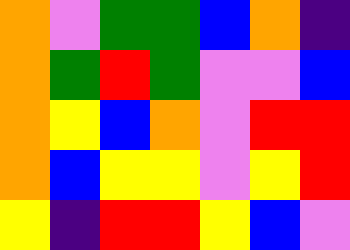[["orange", "violet", "green", "green", "blue", "orange", "indigo"], ["orange", "green", "red", "green", "violet", "violet", "blue"], ["orange", "yellow", "blue", "orange", "violet", "red", "red"], ["orange", "blue", "yellow", "yellow", "violet", "yellow", "red"], ["yellow", "indigo", "red", "red", "yellow", "blue", "violet"]]